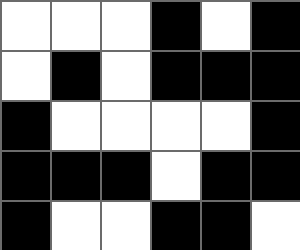[["white", "white", "white", "black", "white", "black"], ["white", "black", "white", "black", "black", "black"], ["black", "white", "white", "white", "white", "black"], ["black", "black", "black", "white", "black", "black"], ["black", "white", "white", "black", "black", "white"]]